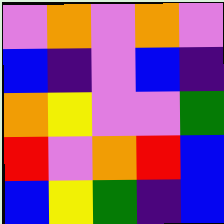[["violet", "orange", "violet", "orange", "violet"], ["blue", "indigo", "violet", "blue", "indigo"], ["orange", "yellow", "violet", "violet", "green"], ["red", "violet", "orange", "red", "blue"], ["blue", "yellow", "green", "indigo", "blue"]]